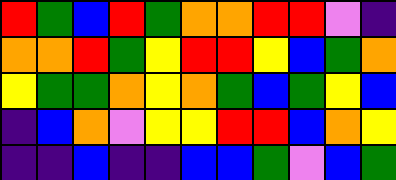[["red", "green", "blue", "red", "green", "orange", "orange", "red", "red", "violet", "indigo"], ["orange", "orange", "red", "green", "yellow", "red", "red", "yellow", "blue", "green", "orange"], ["yellow", "green", "green", "orange", "yellow", "orange", "green", "blue", "green", "yellow", "blue"], ["indigo", "blue", "orange", "violet", "yellow", "yellow", "red", "red", "blue", "orange", "yellow"], ["indigo", "indigo", "blue", "indigo", "indigo", "blue", "blue", "green", "violet", "blue", "green"]]